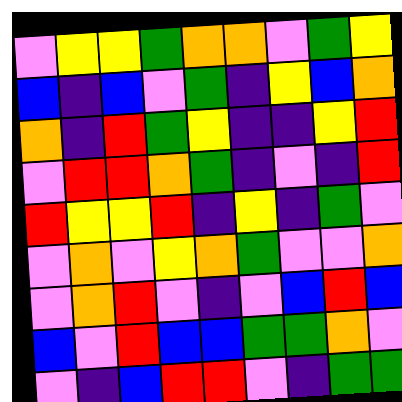[["violet", "yellow", "yellow", "green", "orange", "orange", "violet", "green", "yellow"], ["blue", "indigo", "blue", "violet", "green", "indigo", "yellow", "blue", "orange"], ["orange", "indigo", "red", "green", "yellow", "indigo", "indigo", "yellow", "red"], ["violet", "red", "red", "orange", "green", "indigo", "violet", "indigo", "red"], ["red", "yellow", "yellow", "red", "indigo", "yellow", "indigo", "green", "violet"], ["violet", "orange", "violet", "yellow", "orange", "green", "violet", "violet", "orange"], ["violet", "orange", "red", "violet", "indigo", "violet", "blue", "red", "blue"], ["blue", "violet", "red", "blue", "blue", "green", "green", "orange", "violet"], ["violet", "indigo", "blue", "red", "red", "violet", "indigo", "green", "green"]]